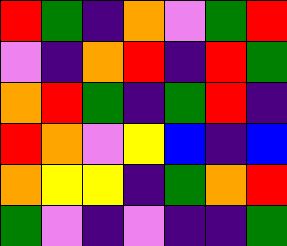[["red", "green", "indigo", "orange", "violet", "green", "red"], ["violet", "indigo", "orange", "red", "indigo", "red", "green"], ["orange", "red", "green", "indigo", "green", "red", "indigo"], ["red", "orange", "violet", "yellow", "blue", "indigo", "blue"], ["orange", "yellow", "yellow", "indigo", "green", "orange", "red"], ["green", "violet", "indigo", "violet", "indigo", "indigo", "green"]]